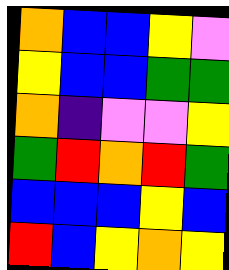[["orange", "blue", "blue", "yellow", "violet"], ["yellow", "blue", "blue", "green", "green"], ["orange", "indigo", "violet", "violet", "yellow"], ["green", "red", "orange", "red", "green"], ["blue", "blue", "blue", "yellow", "blue"], ["red", "blue", "yellow", "orange", "yellow"]]